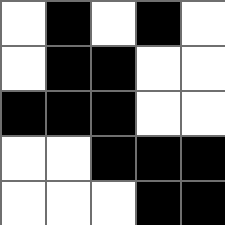[["white", "black", "white", "black", "white"], ["white", "black", "black", "white", "white"], ["black", "black", "black", "white", "white"], ["white", "white", "black", "black", "black"], ["white", "white", "white", "black", "black"]]